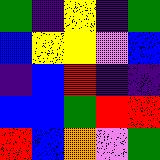[["green", "indigo", "yellow", "indigo", "green"], ["blue", "yellow", "yellow", "violet", "blue"], ["indigo", "blue", "red", "indigo", "indigo"], ["blue", "blue", "green", "red", "red"], ["red", "blue", "orange", "violet", "green"]]